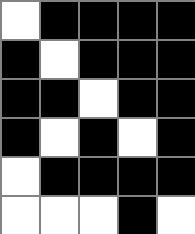[["white", "black", "black", "black", "black"], ["black", "white", "black", "black", "black"], ["black", "black", "white", "black", "black"], ["black", "white", "black", "white", "black"], ["white", "black", "black", "black", "black"], ["white", "white", "white", "black", "white"]]